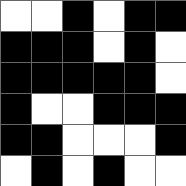[["white", "white", "black", "white", "black", "black"], ["black", "black", "black", "white", "black", "white"], ["black", "black", "black", "black", "black", "white"], ["black", "white", "white", "black", "black", "black"], ["black", "black", "white", "white", "white", "black"], ["white", "black", "white", "black", "white", "white"]]